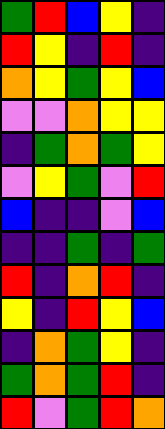[["green", "red", "blue", "yellow", "indigo"], ["red", "yellow", "indigo", "red", "indigo"], ["orange", "yellow", "green", "yellow", "blue"], ["violet", "violet", "orange", "yellow", "yellow"], ["indigo", "green", "orange", "green", "yellow"], ["violet", "yellow", "green", "violet", "red"], ["blue", "indigo", "indigo", "violet", "blue"], ["indigo", "indigo", "green", "indigo", "green"], ["red", "indigo", "orange", "red", "indigo"], ["yellow", "indigo", "red", "yellow", "blue"], ["indigo", "orange", "green", "yellow", "indigo"], ["green", "orange", "green", "red", "indigo"], ["red", "violet", "green", "red", "orange"]]